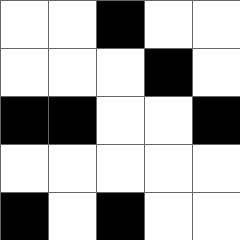[["white", "white", "black", "white", "white"], ["white", "white", "white", "black", "white"], ["black", "black", "white", "white", "black"], ["white", "white", "white", "white", "white"], ["black", "white", "black", "white", "white"]]